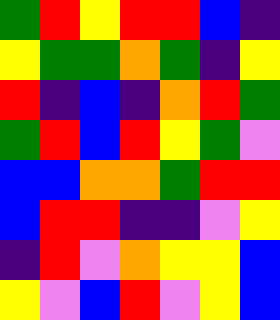[["green", "red", "yellow", "red", "red", "blue", "indigo"], ["yellow", "green", "green", "orange", "green", "indigo", "yellow"], ["red", "indigo", "blue", "indigo", "orange", "red", "green"], ["green", "red", "blue", "red", "yellow", "green", "violet"], ["blue", "blue", "orange", "orange", "green", "red", "red"], ["blue", "red", "red", "indigo", "indigo", "violet", "yellow"], ["indigo", "red", "violet", "orange", "yellow", "yellow", "blue"], ["yellow", "violet", "blue", "red", "violet", "yellow", "blue"]]